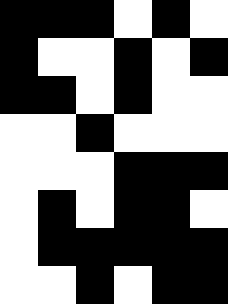[["black", "black", "black", "white", "black", "white"], ["black", "white", "white", "black", "white", "black"], ["black", "black", "white", "black", "white", "white"], ["white", "white", "black", "white", "white", "white"], ["white", "white", "white", "black", "black", "black"], ["white", "black", "white", "black", "black", "white"], ["white", "black", "black", "black", "black", "black"], ["white", "white", "black", "white", "black", "black"]]